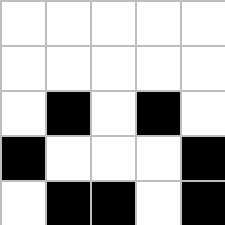[["white", "white", "white", "white", "white"], ["white", "white", "white", "white", "white"], ["white", "black", "white", "black", "white"], ["black", "white", "white", "white", "black"], ["white", "black", "black", "white", "black"]]